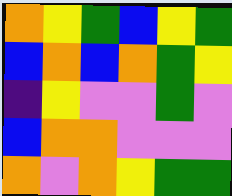[["orange", "yellow", "green", "blue", "yellow", "green"], ["blue", "orange", "blue", "orange", "green", "yellow"], ["indigo", "yellow", "violet", "violet", "green", "violet"], ["blue", "orange", "orange", "violet", "violet", "violet"], ["orange", "violet", "orange", "yellow", "green", "green"]]